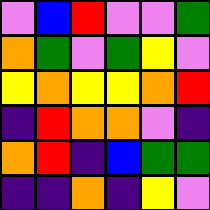[["violet", "blue", "red", "violet", "violet", "green"], ["orange", "green", "violet", "green", "yellow", "violet"], ["yellow", "orange", "yellow", "yellow", "orange", "red"], ["indigo", "red", "orange", "orange", "violet", "indigo"], ["orange", "red", "indigo", "blue", "green", "green"], ["indigo", "indigo", "orange", "indigo", "yellow", "violet"]]